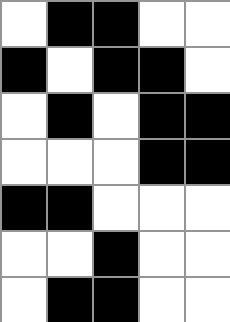[["white", "black", "black", "white", "white"], ["black", "white", "black", "black", "white"], ["white", "black", "white", "black", "black"], ["white", "white", "white", "black", "black"], ["black", "black", "white", "white", "white"], ["white", "white", "black", "white", "white"], ["white", "black", "black", "white", "white"]]